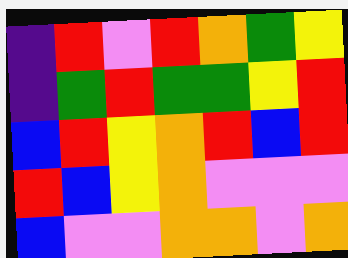[["indigo", "red", "violet", "red", "orange", "green", "yellow"], ["indigo", "green", "red", "green", "green", "yellow", "red"], ["blue", "red", "yellow", "orange", "red", "blue", "red"], ["red", "blue", "yellow", "orange", "violet", "violet", "violet"], ["blue", "violet", "violet", "orange", "orange", "violet", "orange"]]